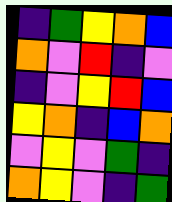[["indigo", "green", "yellow", "orange", "blue"], ["orange", "violet", "red", "indigo", "violet"], ["indigo", "violet", "yellow", "red", "blue"], ["yellow", "orange", "indigo", "blue", "orange"], ["violet", "yellow", "violet", "green", "indigo"], ["orange", "yellow", "violet", "indigo", "green"]]